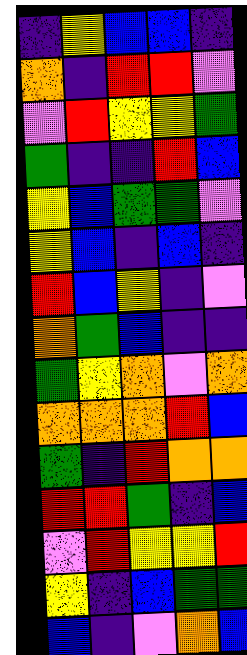[["indigo", "yellow", "blue", "blue", "indigo"], ["orange", "indigo", "red", "red", "violet"], ["violet", "red", "yellow", "yellow", "green"], ["green", "indigo", "indigo", "red", "blue"], ["yellow", "blue", "green", "green", "violet"], ["yellow", "blue", "indigo", "blue", "indigo"], ["red", "blue", "yellow", "indigo", "violet"], ["orange", "green", "blue", "indigo", "indigo"], ["green", "yellow", "orange", "violet", "orange"], ["orange", "orange", "orange", "red", "blue"], ["green", "indigo", "red", "orange", "orange"], ["red", "red", "green", "indigo", "blue"], ["violet", "red", "yellow", "yellow", "red"], ["yellow", "indigo", "blue", "green", "green"], ["blue", "indigo", "violet", "orange", "blue"]]